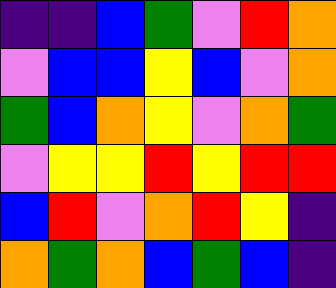[["indigo", "indigo", "blue", "green", "violet", "red", "orange"], ["violet", "blue", "blue", "yellow", "blue", "violet", "orange"], ["green", "blue", "orange", "yellow", "violet", "orange", "green"], ["violet", "yellow", "yellow", "red", "yellow", "red", "red"], ["blue", "red", "violet", "orange", "red", "yellow", "indigo"], ["orange", "green", "orange", "blue", "green", "blue", "indigo"]]